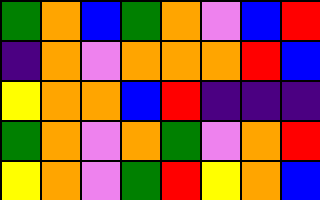[["green", "orange", "blue", "green", "orange", "violet", "blue", "red"], ["indigo", "orange", "violet", "orange", "orange", "orange", "red", "blue"], ["yellow", "orange", "orange", "blue", "red", "indigo", "indigo", "indigo"], ["green", "orange", "violet", "orange", "green", "violet", "orange", "red"], ["yellow", "orange", "violet", "green", "red", "yellow", "orange", "blue"]]